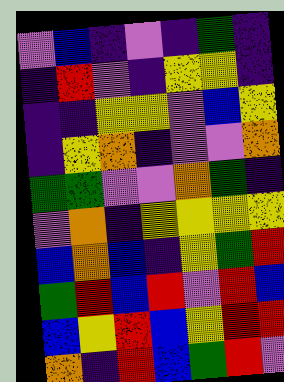[["violet", "blue", "indigo", "violet", "indigo", "green", "indigo"], ["indigo", "red", "violet", "indigo", "yellow", "yellow", "indigo"], ["indigo", "indigo", "yellow", "yellow", "violet", "blue", "yellow"], ["indigo", "yellow", "orange", "indigo", "violet", "violet", "orange"], ["green", "green", "violet", "violet", "orange", "green", "indigo"], ["violet", "orange", "indigo", "yellow", "yellow", "yellow", "yellow"], ["blue", "orange", "blue", "indigo", "yellow", "green", "red"], ["green", "red", "blue", "red", "violet", "red", "blue"], ["blue", "yellow", "red", "blue", "yellow", "red", "red"], ["orange", "indigo", "red", "blue", "green", "red", "violet"]]